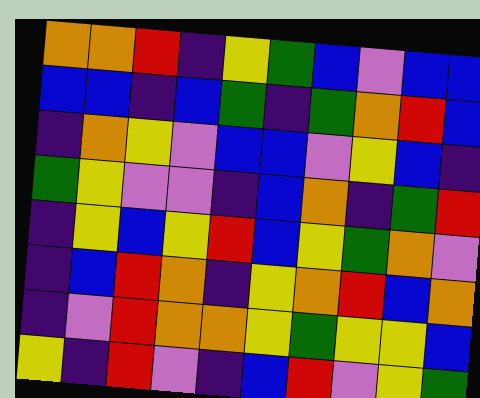[["orange", "orange", "red", "indigo", "yellow", "green", "blue", "violet", "blue", "blue"], ["blue", "blue", "indigo", "blue", "green", "indigo", "green", "orange", "red", "blue"], ["indigo", "orange", "yellow", "violet", "blue", "blue", "violet", "yellow", "blue", "indigo"], ["green", "yellow", "violet", "violet", "indigo", "blue", "orange", "indigo", "green", "red"], ["indigo", "yellow", "blue", "yellow", "red", "blue", "yellow", "green", "orange", "violet"], ["indigo", "blue", "red", "orange", "indigo", "yellow", "orange", "red", "blue", "orange"], ["indigo", "violet", "red", "orange", "orange", "yellow", "green", "yellow", "yellow", "blue"], ["yellow", "indigo", "red", "violet", "indigo", "blue", "red", "violet", "yellow", "green"]]